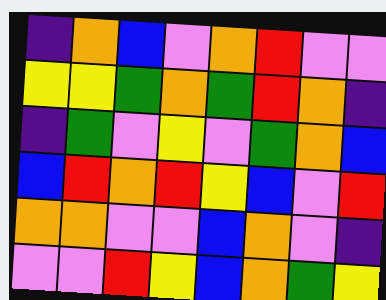[["indigo", "orange", "blue", "violet", "orange", "red", "violet", "violet"], ["yellow", "yellow", "green", "orange", "green", "red", "orange", "indigo"], ["indigo", "green", "violet", "yellow", "violet", "green", "orange", "blue"], ["blue", "red", "orange", "red", "yellow", "blue", "violet", "red"], ["orange", "orange", "violet", "violet", "blue", "orange", "violet", "indigo"], ["violet", "violet", "red", "yellow", "blue", "orange", "green", "yellow"]]